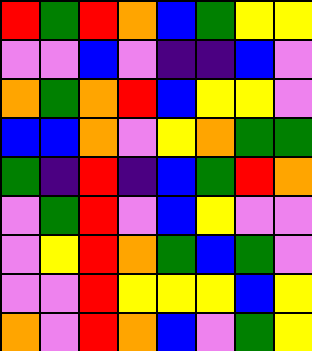[["red", "green", "red", "orange", "blue", "green", "yellow", "yellow"], ["violet", "violet", "blue", "violet", "indigo", "indigo", "blue", "violet"], ["orange", "green", "orange", "red", "blue", "yellow", "yellow", "violet"], ["blue", "blue", "orange", "violet", "yellow", "orange", "green", "green"], ["green", "indigo", "red", "indigo", "blue", "green", "red", "orange"], ["violet", "green", "red", "violet", "blue", "yellow", "violet", "violet"], ["violet", "yellow", "red", "orange", "green", "blue", "green", "violet"], ["violet", "violet", "red", "yellow", "yellow", "yellow", "blue", "yellow"], ["orange", "violet", "red", "orange", "blue", "violet", "green", "yellow"]]